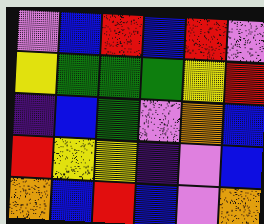[["violet", "blue", "red", "blue", "red", "violet"], ["yellow", "green", "green", "green", "yellow", "red"], ["indigo", "blue", "green", "violet", "orange", "blue"], ["red", "yellow", "yellow", "indigo", "violet", "blue"], ["orange", "blue", "red", "blue", "violet", "orange"]]